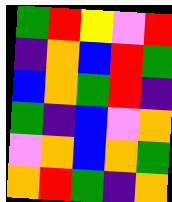[["green", "red", "yellow", "violet", "red"], ["indigo", "orange", "blue", "red", "green"], ["blue", "orange", "green", "red", "indigo"], ["green", "indigo", "blue", "violet", "orange"], ["violet", "orange", "blue", "orange", "green"], ["orange", "red", "green", "indigo", "orange"]]